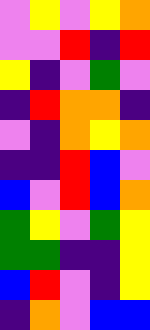[["violet", "yellow", "violet", "yellow", "orange"], ["violet", "violet", "red", "indigo", "red"], ["yellow", "indigo", "violet", "green", "violet"], ["indigo", "red", "orange", "orange", "indigo"], ["violet", "indigo", "orange", "yellow", "orange"], ["indigo", "indigo", "red", "blue", "violet"], ["blue", "violet", "red", "blue", "orange"], ["green", "yellow", "violet", "green", "yellow"], ["green", "green", "indigo", "indigo", "yellow"], ["blue", "red", "violet", "indigo", "yellow"], ["indigo", "orange", "violet", "blue", "blue"]]